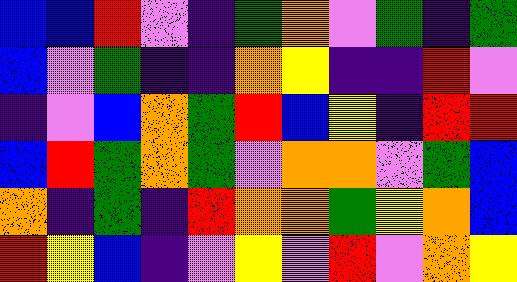[["blue", "blue", "red", "violet", "indigo", "green", "orange", "violet", "green", "indigo", "green"], ["blue", "violet", "green", "indigo", "indigo", "orange", "yellow", "indigo", "indigo", "red", "violet"], ["indigo", "violet", "blue", "orange", "green", "red", "blue", "yellow", "indigo", "red", "red"], ["blue", "red", "green", "orange", "green", "violet", "orange", "orange", "violet", "green", "blue"], ["orange", "indigo", "green", "indigo", "red", "orange", "orange", "green", "yellow", "orange", "blue"], ["red", "yellow", "blue", "indigo", "violet", "yellow", "violet", "red", "violet", "orange", "yellow"]]